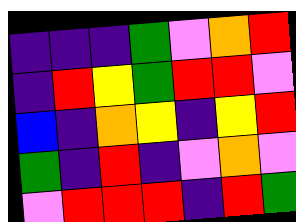[["indigo", "indigo", "indigo", "green", "violet", "orange", "red"], ["indigo", "red", "yellow", "green", "red", "red", "violet"], ["blue", "indigo", "orange", "yellow", "indigo", "yellow", "red"], ["green", "indigo", "red", "indigo", "violet", "orange", "violet"], ["violet", "red", "red", "red", "indigo", "red", "green"]]